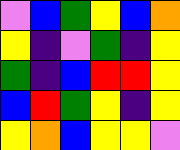[["violet", "blue", "green", "yellow", "blue", "orange"], ["yellow", "indigo", "violet", "green", "indigo", "yellow"], ["green", "indigo", "blue", "red", "red", "yellow"], ["blue", "red", "green", "yellow", "indigo", "yellow"], ["yellow", "orange", "blue", "yellow", "yellow", "violet"]]